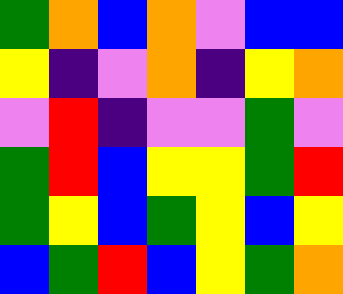[["green", "orange", "blue", "orange", "violet", "blue", "blue"], ["yellow", "indigo", "violet", "orange", "indigo", "yellow", "orange"], ["violet", "red", "indigo", "violet", "violet", "green", "violet"], ["green", "red", "blue", "yellow", "yellow", "green", "red"], ["green", "yellow", "blue", "green", "yellow", "blue", "yellow"], ["blue", "green", "red", "blue", "yellow", "green", "orange"]]